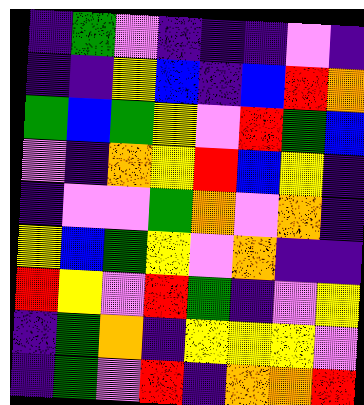[["indigo", "green", "violet", "indigo", "indigo", "indigo", "violet", "indigo"], ["indigo", "indigo", "yellow", "blue", "indigo", "blue", "red", "orange"], ["green", "blue", "green", "yellow", "violet", "red", "green", "blue"], ["violet", "indigo", "orange", "yellow", "red", "blue", "yellow", "indigo"], ["indigo", "violet", "violet", "green", "orange", "violet", "orange", "indigo"], ["yellow", "blue", "green", "yellow", "violet", "orange", "indigo", "indigo"], ["red", "yellow", "violet", "red", "green", "indigo", "violet", "yellow"], ["indigo", "green", "orange", "indigo", "yellow", "yellow", "yellow", "violet"], ["indigo", "green", "violet", "red", "indigo", "orange", "orange", "red"]]